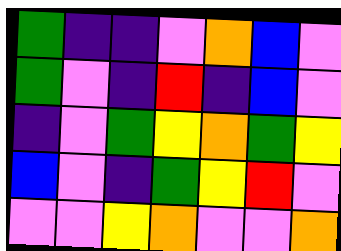[["green", "indigo", "indigo", "violet", "orange", "blue", "violet"], ["green", "violet", "indigo", "red", "indigo", "blue", "violet"], ["indigo", "violet", "green", "yellow", "orange", "green", "yellow"], ["blue", "violet", "indigo", "green", "yellow", "red", "violet"], ["violet", "violet", "yellow", "orange", "violet", "violet", "orange"]]